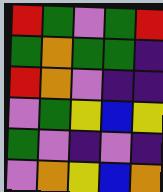[["red", "green", "violet", "green", "red"], ["green", "orange", "green", "green", "indigo"], ["red", "orange", "violet", "indigo", "indigo"], ["violet", "green", "yellow", "blue", "yellow"], ["green", "violet", "indigo", "violet", "indigo"], ["violet", "orange", "yellow", "blue", "orange"]]